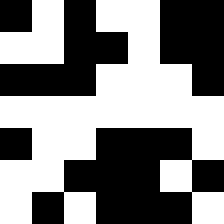[["black", "white", "black", "white", "white", "black", "black"], ["white", "white", "black", "black", "white", "black", "black"], ["black", "black", "black", "white", "white", "white", "black"], ["white", "white", "white", "white", "white", "white", "white"], ["black", "white", "white", "black", "black", "black", "white"], ["white", "white", "black", "black", "black", "white", "black"], ["white", "black", "white", "black", "black", "black", "white"]]